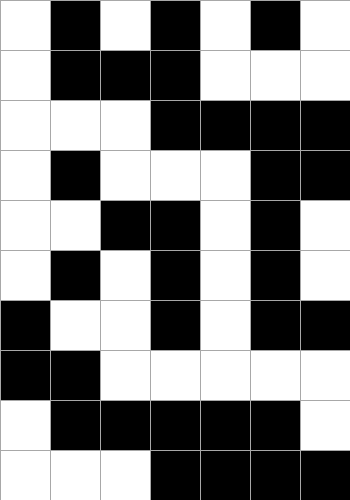[["white", "black", "white", "black", "white", "black", "white"], ["white", "black", "black", "black", "white", "white", "white"], ["white", "white", "white", "black", "black", "black", "black"], ["white", "black", "white", "white", "white", "black", "black"], ["white", "white", "black", "black", "white", "black", "white"], ["white", "black", "white", "black", "white", "black", "white"], ["black", "white", "white", "black", "white", "black", "black"], ["black", "black", "white", "white", "white", "white", "white"], ["white", "black", "black", "black", "black", "black", "white"], ["white", "white", "white", "black", "black", "black", "black"]]